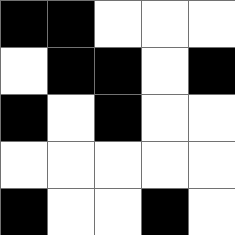[["black", "black", "white", "white", "white"], ["white", "black", "black", "white", "black"], ["black", "white", "black", "white", "white"], ["white", "white", "white", "white", "white"], ["black", "white", "white", "black", "white"]]